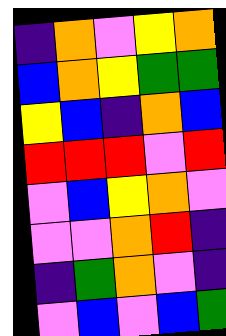[["indigo", "orange", "violet", "yellow", "orange"], ["blue", "orange", "yellow", "green", "green"], ["yellow", "blue", "indigo", "orange", "blue"], ["red", "red", "red", "violet", "red"], ["violet", "blue", "yellow", "orange", "violet"], ["violet", "violet", "orange", "red", "indigo"], ["indigo", "green", "orange", "violet", "indigo"], ["violet", "blue", "violet", "blue", "green"]]